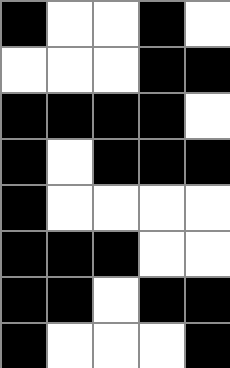[["black", "white", "white", "black", "white"], ["white", "white", "white", "black", "black"], ["black", "black", "black", "black", "white"], ["black", "white", "black", "black", "black"], ["black", "white", "white", "white", "white"], ["black", "black", "black", "white", "white"], ["black", "black", "white", "black", "black"], ["black", "white", "white", "white", "black"]]